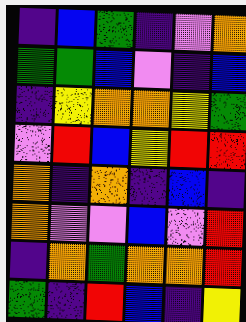[["indigo", "blue", "green", "indigo", "violet", "orange"], ["green", "green", "blue", "violet", "indigo", "blue"], ["indigo", "yellow", "orange", "orange", "yellow", "green"], ["violet", "red", "blue", "yellow", "red", "red"], ["orange", "indigo", "orange", "indigo", "blue", "indigo"], ["orange", "violet", "violet", "blue", "violet", "red"], ["indigo", "orange", "green", "orange", "orange", "red"], ["green", "indigo", "red", "blue", "indigo", "yellow"]]